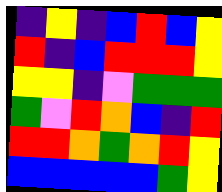[["indigo", "yellow", "indigo", "blue", "red", "blue", "yellow"], ["red", "indigo", "blue", "red", "red", "red", "yellow"], ["yellow", "yellow", "indigo", "violet", "green", "green", "green"], ["green", "violet", "red", "orange", "blue", "indigo", "red"], ["red", "red", "orange", "green", "orange", "red", "yellow"], ["blue", "blue", "blue", "blue", "blue", "green", "yellow"]]